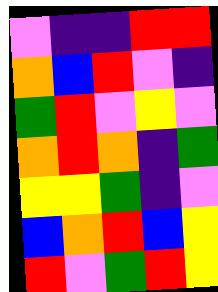[["violet", "indigo", "indigo", "red", "red"], ["orange", "blue", "red", "violet", "indigo"], ["green", "red", "violet", "yellow", "violet"], ["orange", "red", "orange", "indigo", "green"], ["yellow", "yellow", "green", "indigo", "violet"], ["blue", "orange", "red", "blue", "yellow"], ["red", "violet", "green", "red", "yellow"]]